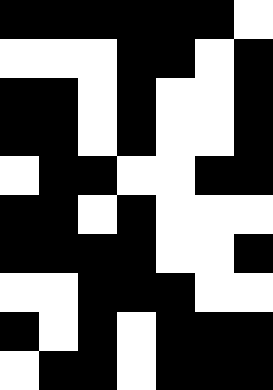[["black", "black", "black", "black", "black", "black", "white"], ["white", "white", "white", "black", "black", "white", "black"], ["black", "black", "white", "black", "white", "white", "black"], ["black", "black", "white", "black", "white", "white", "black"], ["white", "black", "black", "white", "white", "black", "black"], ["black", "black", "white", "black", "white", "white", "white"], ["black", "black", "black", "black", "white", "white", "black"], ["white", "white", "black", "black", "black", "white", "white"], ["black", "white", "black", "white", "black", "black", "black"], ["white", "black", "black", "white", "black", "black", "black"]]